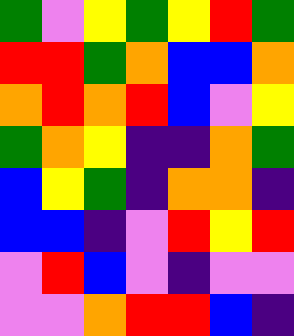[["green", "violet", "yellow", "green", "yellow", "red", "green"], ["red", "red", "green", "orange", "blue", "blue", "orange"], ["orange", "red", "orange", "red", "blue", "violet", "yellow"], ["green", "orange", "yellow", "indigo", "indigo", "orange", "green"], ["blue", "yellow", "green", "indigo", "orange", "orange", "indigo"], ["blue", "blue", "indigo", "violet", "red", "yellow", "red"], ["violet", "red", "blue", "violet", "indigo", "violet", "violet"], ["violet", "violet", "orange", "red", "red", "blue", "indigo"]]